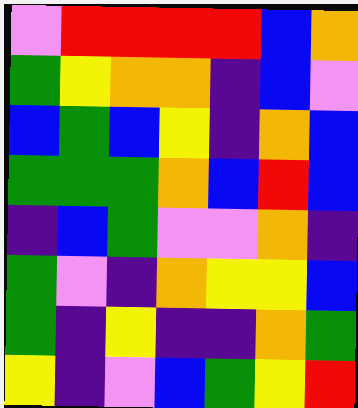[["violet", "red", "red", "red", "red", "blue", "orange"], ["green", "yellow", "orange", "orange", "indigo", "blue", "violet"], ["blue", "green", "blue", "yellow", "indigo", "orange", "blue"], ["green", "green", "green", "orange", "blue", "red", "blue"], ["indigo", "blue", "green", "violet", "violet", "orange", "indigo"], ["green", "violet", "indigo", "orange", "yellow", "yellow", "blue"], ["green", "indigo", "yellow", "indigo", "indigo", "orange", "green"], ["yellow", "indigo", "violet", "blue", "green", "yellow", "red"]]